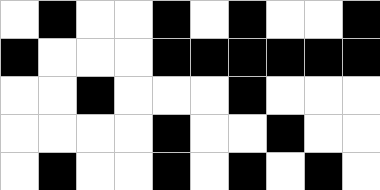[["white", "black", "white", "white", "black", "white", "black", "white", "white", "black"], ["black", "white", "white", "white", "black", "black", "black", "black", "black", "black"], ["white", "white", "black", "white", "white", "white", "black", "white", "white", "white"], ["white", "white", "white", "white", "black", "white", "white", "black", "white", "white"], ["white", "black", "white", "white", "black", "white", "black", "white", "black", "white"]]